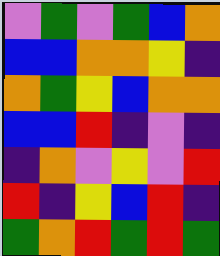[["violet", "green", "violet", "green", "blue", "orange"], ["blue", "blue", "orange", "orange", "yellow", "indigo"], ["orange", "green", "yellow", "blue", "orange", "orange"], ["blue", "blue", "red", "indigo", "violet", "indigo"], ["indigo", "orange", "violet", "yellow", "violet", "red"], ["red", "indigo", "yellow", "blue", "red", "indigo"], ["green", "orange", "red", "green", "red", "green"]]